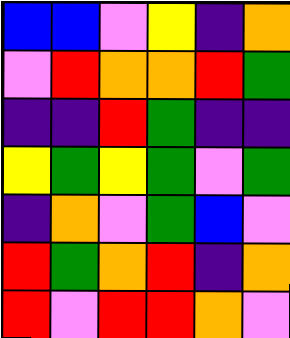[["blue", "blue", "violet", "yellow", "indigo", "orange"], ["violet", "red", "orange", "orange", "red", "green"], ["indigo", "indigo", "red", "green", "indigo", "indigo"], ["yellow", "green", "yellow", "green", "violet", "green"], ["indigo", "orange", "violet", "green", "blue", "violet"], ["red", "green", "orange", "red", "indigo", "orange"], ["red", "violet", "red", "red", "orange", "violet"]]